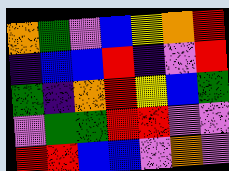[["orange", "green", "violet", "blue", "yellow", "orange", "red"], ["indigo", "blue", "blue", "red", "indigo", "violet", "red"], ["green", "indigo", "orange", "red", "yellow", "blue", "green"], ["violet", "green", "green", "red", "red", "violet", "violet"], ["red", "red", "blue", "blue", "violet", "orange", "violet"]]